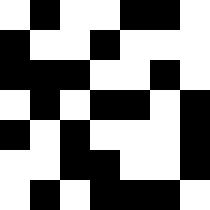[["white", "black", "white", "white", "black", "black", "white"], ["black", "white", "white", "black", "white", "white", "white"], ["black", "black", "black", "white", "white", "black", "white"], ["white", "black", "white", "black", "black", "white", "black"], ["black", "white", "black", "white", "white", "white", "black"], ["white", "white", "black", "black", "white", "white", "black"], ["white", "black", "white", "black", "black", "black", "white"]]